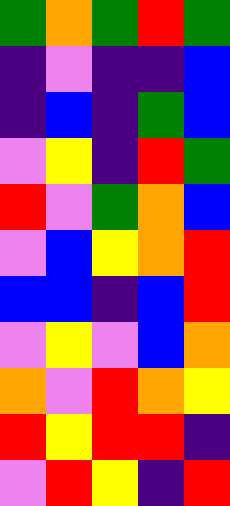[["green", "orange", "green", "red", "green"], ["indigo", "violet", "indigo", "indigo", "blue"], ["indigo", "blue", "indigo", "green", "blue"], ["violet", "yellow", "indigo", "red", "green"], ["red", "violet", "green", "orange", "blue"], ["violet", "blue", "yellow", "orange", "red"], ["blue", "blue", "indigo", "blue", "red"], ["violet", "yellow", "violet", "blue", "orange"], ["orange", "violet", "red", "orange", "yellow"], ["red", "yellow", "red", "red", "indigo"], ["violet", "red", "yellow", "indigo", "red"]]